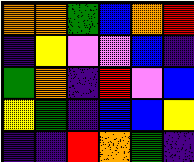[["orange", "orange", "green", "blue", "orange", "red"], ["indigo", "yellow", "violet", "violet", "blue", "indigo"], ["green", "orange", "indigo", "red", "violet", "blue"], ["yellow", "green", "indigo", "blue", "blue", "yellow"], ["indigo", "indigo", "red", "orange", "green", "indigo"]]